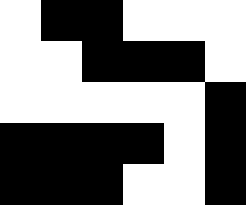[["white", "black", "black", "white", "white", "white"], ["white", "white", "black", "black", "black", "white"], ["white", "white", "white", "white", "white", "black"], ["black", "black", "black", "black", "white", "black"], ["black", "black", "black", "white", "white", "black"]]